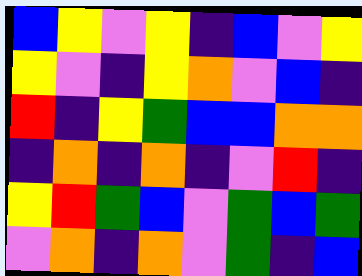[["blue", "yellow", "violet", "yellow", "indigo", "blue", "violet", "yellow"], ["yellow", "violet", "indigo", "yellow", "orange", "violet", "blue", "indigo"], ["red", "indigo", "yellow", "green", "blue", "blue", "orange", "orange"], ["indigo", "orange", "indigo", "orange", "indigo", "violet", "red", "indigo"], ["yellow", "red", "green", "blue", "violet", "green", "blue", "green"], ["violet", "orange", "indigo", "orange", "violet", "green", "indigo", "blue"]]